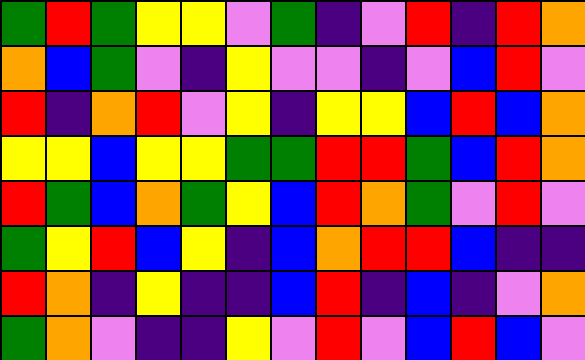[["green", "red", "green", "yellow", "yellow", "violet", "green", "indigo", "violet", "red", "indigo", "red", "orange"], ["orange", "blue", "green", "violet", "indigo", "yellow", "violet", "violet", "indigo", "violet", "blue", "red", "violet"], ["red", "indigo", "orange", "red", "violet", "yellow", "indigo", "yellow", "yellow", "blue", "red", "blue", "orange"], ["yellow", "yellow", "blue", "yellow", "yellow", "green", "green", "red", "red", "green", "blue", "red", "orange"], ["red", "green", "blue", "orange", "green", "yellow", "blue", "red", "orange", "green", "violet", "red", "violet"], ["green", "yellow", "red", "blue", "yellow", "indigo", "blue", "orange", "red", "red", "blue", "indigo", "indigo"], ["red", "orange", "indigo", "yellow", "indigo", "indigo", "blue", "red", "indigo", "blue", "indigo", "violet", "orange"], ["green", "orange", "violet", "indigo", "indigo", "yellow", "violet", "red", "violet", "blue", "red", "blue", "violet"]]